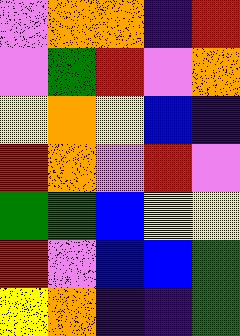[["violet", "orange", "orange", "indigo", "red"], ["violet", "green", "red", "violet", "orange"], ["yellow", "orange", "yellow", "blue", "indigo"], ["red", "orange", "violet", "red", "violet"], ["green", "green", "blue", "yellow", "yellow"], ["red", "violet", "blue", "blue", "green"], ["yellow", "orange", "indigo", "indigo", "green"]]